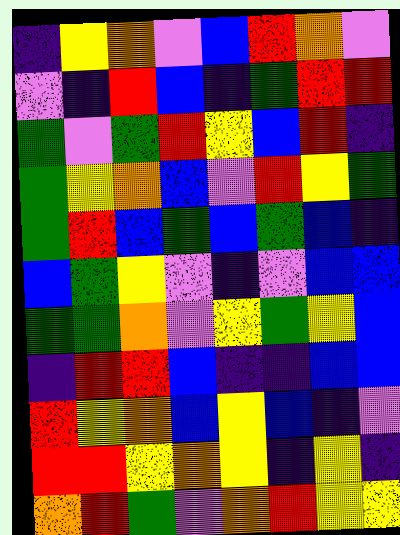[["indigo", "yellow", "orange", "violet", "blue", "red", "orange", "violet"], ["violet", "indigo", "red", "blue", "indigo", "green", "red", "red"], ["green", "violet", "green", "red", "yellow", "blue", "red", "indigo"], ["green", "yellow", "orange", "blue", "violet", "red", "yellow", "green"], ["green", "red", "blue", "green", "blue", "green", "blue", "indigo"], ["blue", "green", "yellow", "violet", "indigo", "violet", "blue", "blue"], ["green", "green", "orange", "violet", "yellow", "green", "yellow", "blue"], ["indigo", "red", "red", "blue", "indigo", "indigo", "blue", "blue"], ["red", "yellow", "orange", "blue", "yellow", "blue", "indigo", "violet"], ["red", "red", "yellow", "orange", "yellow", "indigo", "yellow", "indigo"], ["orange", "red", "green", "violet", "orange", "red", "yellow", "yellow"]]